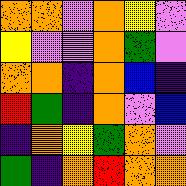[["orange", "orange", "violet", "orange", "yellow", "violet"], ["yellow", "violet", "violet", "orange", "green", "violet"], ["orange", "orange", "indigo", "orange", "blue", "indigo"], ["red", "green", "indigo", "orange", "violet", "blue"], ["indigo", "orange", "yellow", "green", "orange", "violet"], ["green", "indigo", "orange", "red", "orange", "orange"]]